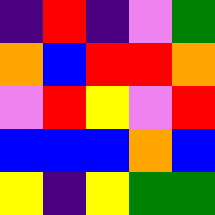[["indigo", "red", "indigo", "violet", "green"], ["orange", "blue", "red", "red", "orange"], ["violet", "red", "yellow", "violet", "red"], ["blue", "blue", "blue", "orange", "blue"], ["yellow", "indigo", "yellow", "green", "green"]]